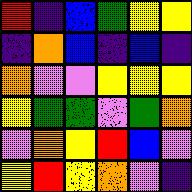[["red", "indigo", "blue", "green", "yellow", "yellow"], ["indigo", "orange", "blue", "indigo", "blue", "indigo"], ["orange", "violet", "violet", "yellow", "yellow", "yellow"], ["yellow", "green", "green", "violet", "green", "orange"], ["violet", "orange", "yellow", "red", "blue", "violet"], ["yellow", "red", "yellow", "orange", "violet", "indigo"]]